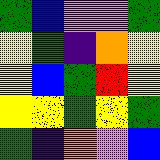[["green", "blue", "violet", "violet", "green"], ["yellow", "green", "indigo", "orange", "yellow"], ["yellow", "blue", "green", "red", "yellow"], ["yellow", "yellow", "green", "yellow", "green"], ["green", "indigo", "orange", "violet", "blue"]]